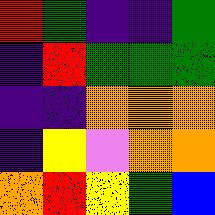[["red", "green", "indigo", "indigo", "green"], ["indigo", "red", "green", "green", "green"], ["indigo", "indigo", "orange", "orange", "orange"], ["indigo", "yellow", "violet", "orange", "orange"], ["orange", "red", "yellow", "green", "blue"]]